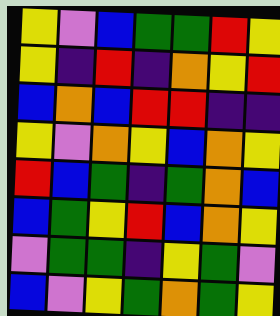[["yellow", "violet", "blue", "green", "green", "red", "yellow"], ["yellow", "indigo", "red", "indigo", "orange", "yellow", "red"], ["blue", "orange", "blue", "red", "red", "indigo", "indigo"], ["yellow", "violet", "orange", "yellow", "blue", "orange", "yellow"], ["red", "blue", "green", "indigo", "green", "orange", "blue"], ["blue", "green", "yellow", "red", "blue", "orange", "yellow"], ["violet", "green", "green", "indigo", "yellow", "green", "violet"], ["blue", "violet", "yellow", "green", "orange", "green", "yellow"]]